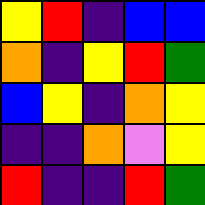[["yellow", "red", "indigo", "blue", "blue"], ["orange", "indigo", "yellow", "red", "green"], ["blue", "yellow", "indigo", "orange", "yellow"], ["indigo", "indigo", "orange", "violet", "yellow"], ["red", "indigo", "indigo", "red", "green"]]